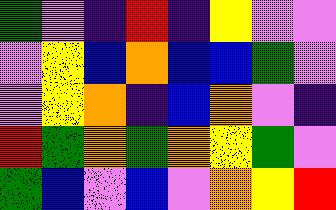[["green", "violet", "indigo", "red", "indigo", "yellow", "violet", "violet"], ["violet", "yellow", "blue", "orange", "blue", "blue", "green", "violet"], ["violet", "yellow", "orange", "indigo", "blue", "orange", "violet", "indigo"], ["red", "green", "orange", "green", "orange", "yellow", "green", "violet"], ["green", "blue", "violet", "blue", "violet", "orange", "yellow", "red"]]